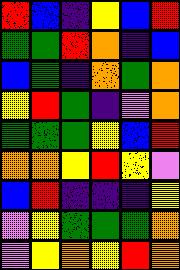[["red", "blue", "indigo", "yellow", "blue", "red"], ["green", "green", "red", "orange", "indigo", "blue"], ["blue", "green", "indigo", "orange", "green", "orange"], ["yellow", "red", "green", "indigo", "violet", "orange"], ["green", "green", "green", "yellow", "blue", "red"], ["orange", "orange", "yellow", "red", "yellow", "violet"], ["blue", "red", "indigo", "indigo", "indigo", "yellow"], ["violet", "yellow", "green", "green", "green", "orange"], ["violet", "yellow", "orange", "yellow", "red", "orange"]]